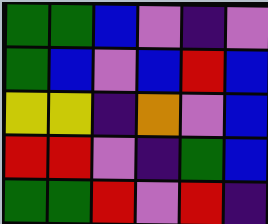[["green", "green", "blue", "violet", "indigo", "violet"], ["green", "blue", "violet", "blue", "red", "blue"], ["yellow", "yellow", "indigo", "orange", "violet", "blue"], ["red", "red", "violet", "indigo", "green", "blue"], ["green", "green", "red", "violet", "red", "indigo"]]